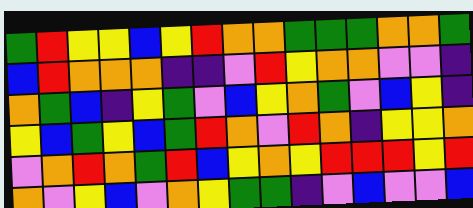[["green", "red", "yellow", "yellow", "blue", "yellow", "red", "orange", "orange", "green", "green", "green", "orange", "orange", "green"], ["blue", "red", "orange", "orange", "orange", "indigo", "indigo", "violet", "red", "yellow", "orange", "orange", "violet", "violet", "indigo"], ["orange", "green", "blue", "indigo", "yellow", "green", "violet", "blue", "yellow", "orange", "green", "violet", "blue", "yellow", "indigo"], ["yellow", "blue", "green", "yellow", "blue", "green", "red", "orange", "violet", "red", "orange", "indigo", "yellow", "yellow", "orange"], ["violet", "orange", "red", "orange", "green", "red", "blue", "yellow", "orange", "yellow", "red", "red", "red", "yellow", "red"], ["orange", "violet", "yellow", "blue", "violet", "orange", "yellow", "green", "green", "indigo", "violet", "blue", "violet", "violet", "blue"]]